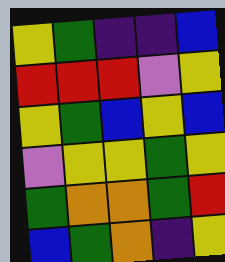[["yellow", "green", "indigo", "indigo", "blue"], ["red", "red", "red", "violet", "yellow"], ["yellow", "green", "blue", "yellow", "blue"], ["violet", "yellow", "yellow", "green", "yellow"], ["green", "orange", "orange", "green", "red"], ["blue", "green", "orange", "indigo", "yellow"]]